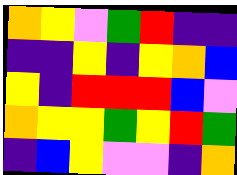[["orange", "yellow", "violet", "green", "red", "indigo", "indigo"], ["indigo", "indigo", "yellow", "indigo", "yellow", "orange", "blue"], ["yellow", "indigo", "red", "red", "red", "blue", "violet"], ["orange", "yellow", "yellow", "green", "yellow", "red", "green"], ["indigo", "blue", "yellow", "violet", "violet", "indigo", "orange"]]